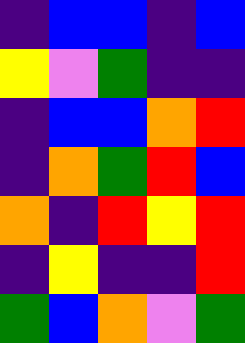[["indigo", "blue", "blue", "indigo", "blue"], ["yellow", "violet", "green", "indigo", "indigo"], ["indigo", "blue", "blue", "orange", "red"], ["indigo", "orange", "green", "red", "blue"], ["orange", "indigo", "red", "yellow", "red"], ["indigo", "yellow", "indigo", "indigo", "red"], ["green", "blue", "orange", "violet", "green"]]